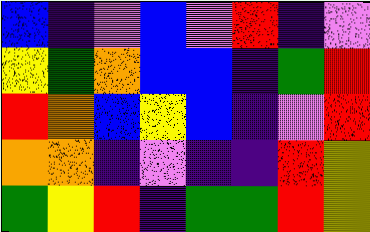[["blue", "indigo", "violet", "blue", "violet", "red", "indigo", "violet"], ["yellow", "green", "orange", "blue", "blue", "indigo", "green", "red"], ["red", "orange", "blue", "yellow", "blue", "indigo", "violet", "red"], ["orange", "orange", "indigo", "violet", "indigo", "indigo", "red", "yellow"], ["green", "yellow", "red", "indigo", "green", "green", "red", "yellow"]]